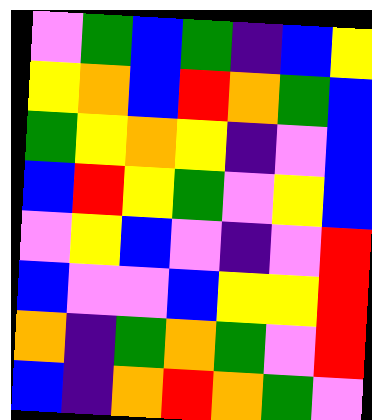[["violet", "green", "blue", "green", "indigo", "blue", "yellow"], ["yellow", "orange", "blue", "red", "orange", "green", "blue"], ["green", "yellow", "orange", "yellow", "indigo", "violet", "blue"], ["blue", "red", "yellow", "green", "violet", "yellow", "blue"], ["violet", "yellow", "blue", "violet", "indigo", "violet", "red"], ["blue", "violet", "violet", "blue", "yellow", "yellow", "red"], ["orange", "indigo", "green", "orange", "green", "violet", "red"], ["blue", "indigo", "orange", "red", "orange", "green", "violet"]]